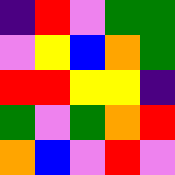[["indigo", "red", "violet", "green", "green"], ["violet", "yellow", "blue", "orange", "green"], ["red", "red", "yellow", "yellow", "indigo"], ["green", "violet", "green", "orange", "red"], ["orange", "blue", "violet", "red", "violet"]]